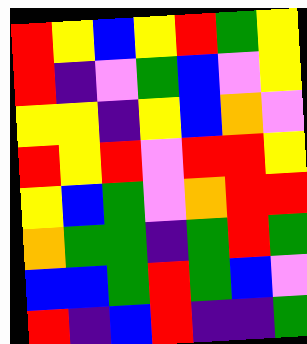[["red", "yellow", "blue", "yellow", "red", "green", "yellow"], ["red", "indigo", "violet", "green", "blue", "violet", "yellow"], ["yellow", "yellow", "indigo", "yellow", "blue", "orange", "violet"], ["red", "yellow", "red", "violet", "red", "red", "yellow"], ["yellow", "blue", "green", "violet", "orange", "red", "red"], ["orange", "green", "green", "indigo", "green", "red", "green"], ["blue", "blue", "green", "red", "green", "blue", "violet"], ["red", "indigo", "blue", "red", "indigo", "indigo", "green"]]